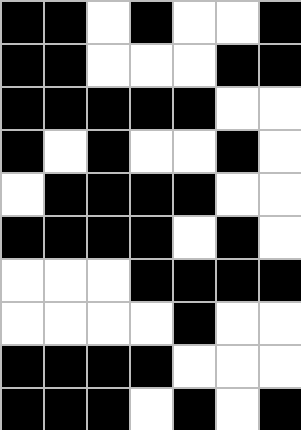[["black", "black", "white", "black", "white", "white", "black"], ["black", "black", "white", "white", "white", "black", "black"], ["black", "black", "black", "black", "black", "white", "white"], ["black", "white", "black", "white", "white", "black", "white"], ["white", "black", "black", "black", "black", "white", "white"], ["black", "black", "black", "black", "white", "black", "white"], ["white", "white", "white", "black", "black", "black", "black"], ["white", "white", "white", "white", "black", "white", "white"], ["black", "black", "black", "black", "white", "white", "white"], ["black", "black", "black", "white", "black", "white", "black"]]